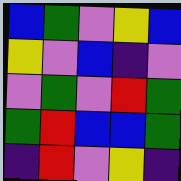[["blue", "green", "violet", "yellow", "blue"], ["yellow", "violet", "blue", "indigo", "violet"], ["violet", "green", "violet", "red", "green"], ["green", "red", "blue", "blue", "green"], ["indigo", "red", "violet", "yellow", "indigo"]]